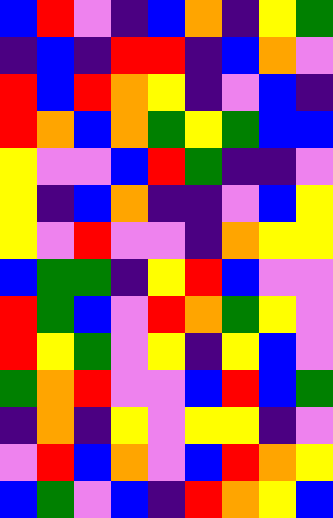[["blue", "red", "violet", "indigo", "blue", "orange", "indigo", "yellow", "green"], ["indigo", "blue", "indigo", "red", "red", "indigo", "blue", "orange", "violet"], ["red", "blue", "red", "orange", "yellow", "indigo", "violet", "blue", "indigo"], ["red", "orange", "blue", "orange", "green", "yellow", "green", "blue", "blue"], ["yellow", "violet", "violet", "blue", "red", "green", "indigo", "indigo", "violet"], ["yellow", "indigo", "blue", "orange", "indigo", "indigo", "violet", "blue", "yellow"], ["yellow", "violet", "red", "violet", "violet", "indigo", "orange", "yellow", "yellow"], ["blue", "green", "green", "indigo", "yellow", "red", "blue", "violet", "violet"], ["red", "green", "blue", "violet", "red", "orange", "green", "yellow", "violet"], ["red", "yellow", "green", "violet", "yellow", "indigo", "yellow", "blue", "violet"], ["green", "orange", "red", "violet", "violet", "blue", "red", "blue", "green"], ["indigo", "orange", "indigo", "yellow", "violet", "yellow", "yellow", "indigo", "violet"], ["violet", "red", "blue", "orange", "violet", "blue", "red", "orange", "yellow"], ["blue", "green", "violet", "blue", "indigo", "red", "orange", "yellow", "blue"]]